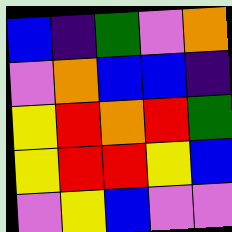[["blue", "indigo", "green", "violet", "orange"], ["violet", "orange", "blue", "blue", "indigo"], ["yellow", "red", "orange", "red", "green"], ["yellow", "red", "red", "yellow", "blue"], ["violet", "yellow", "blue", "violet", "violet"]]